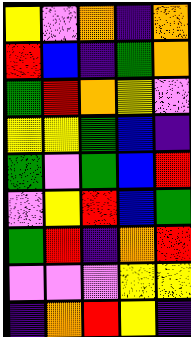[["yellow", "violet", "orange", "indigo", "orange"], ["red", "blue", "indigo", "green", "orange"], ["green", "red", "orange", "yellow", "violet"], ["yellow", "yellow", "green", "blue", "indigo"], ["green", "violet", "green", "blue", "red"], ["violet", "yellow", "red", "blue", "green"], ["green", "red", "indigo", "orange", "red"], ["violet", "violet", "violet", "yellow", "yellow"], ["indigo", "orange", "red", "yellow", "indigo"]]